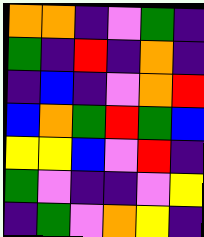[["orange", "orange", "indigo", "violet", "green", "indigo"], ["green", "indigo", "red", "indigo", "orange", "indigo"], ["indigo", "blue", "indigo", "violet", "orange", "red"], ["blue", "orange", "green", "red", "green", "blue"], ["yellow", "yellow", "blue", "violet", "red", "indigo"], ["green", "violet", "indigo", "indigo", "violet", "yellow"], ["indigo", "green", "violet", "orange", "yellow", "indigo"]]